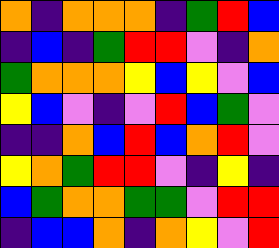[["orange", "indigo", "orange", "orange", "orange", "indigo", "green", "red", "blue"], ["indigo", "blue", "indigo", "green", "red", "red", "violet", "indigo", "orange"], ["green", "orange", "orange", "orange", "yellow", "blue", "yellow", "violet", "blue"], ["yellow", "blue", "violet", "indigo", "violet", "red", "blue", "green", "violet"], ["indigo", "indigo", "orange", "blue", "red", "blue", "orange", "red", "violet"], ["yellow", "orange", "green", "red", "red", "violet", "indigo", "yellow", "indigo"], ["blue", "green", "orange", "orange", "green", "green", "violet", "red", "red"], ["indigo", "blue", "blue", "orange", "indigo", "orange", "yellow", "violet", "red"]]